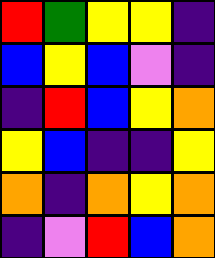[["red", "green", "yellow", "yellow", "indigo"], ["blue", "yellow", "blue", "violet", "indigo"], ["indigo", "red", "blue", "yellow", "orange"], ["yellow", "blue", "indigo", "indigo", "yellow"], ["orange", "indigo", "orange", "yellow", "orange"], ["indigo", "violet", "red", "blue", "orange"]]